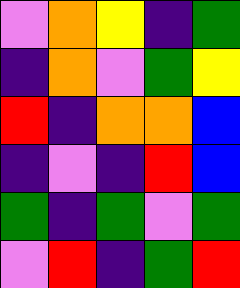[["violet", "orange", "yellow", "indigo", "green"], ["indigo", "orange", "violet", "green", "yellow"], ["red", "indigo", "orange", "orange", "blue"], ["indigo", "violet", "indigo", "red", "blue"], ["green", "indigo", "green", "violet", "green"], ["violet", "red", "indigo", "green", "red"]]